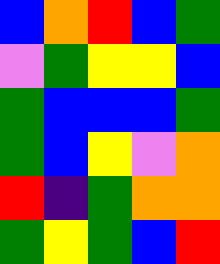[["blue", "orange", "red", "blue", "green"], ["violet", "green", "yellow", "yellow", "blue"], ["green", "blue", "blue", "blue", "green"], ["green", "blue", "yellow", "violet", "orange"], ["red", "indigo", "green", "orange", "orange"], ["green", "yellow", "green", "blue", "red"]]